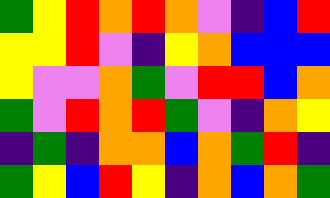[["green", "yellow", "red", "orange", "red", "orange", "violet", "indigo", "blue", "red"], ["yellow", "yellow", "red", "violet", "indigo", "yellow", "orange", "blue", "blue", "blue"], ["yellow", "violet", "violet", "orange", "green", "violet", "red", "red", "blue", "orange"], ["green", "violet", "red", "orange", "red", "green", "violet", "indigo", "orange", "yellow"], ["indigo", "green", "indigo", "orange", "orange", "blue", "orange", "green", "red", "indigo"], ["green", "yellow", "blue", "red", "yellow", "indigo", "orange", "blue", "orange", "green"]]